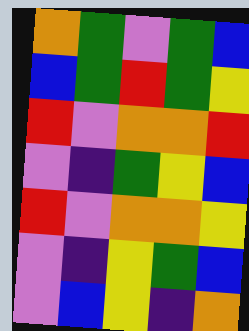[["orange", "green", "violet", "green", "blue"], ["blue", "green", "red", "green", "yellow"], ["red", "violet", "orange", "orange", "red"], ["violet", "indigo", "green", "yellow", "blue"], ["red", "violet", "orange", "orange", "yellow"], ["violet", "indigo", "yellow", "green", "blue"], ["violet", "blue", "yellow", "indigo", "orange"]]